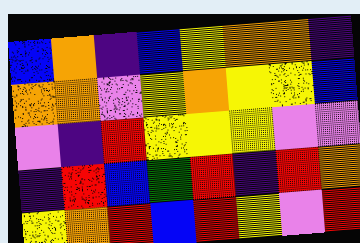[["blue", "orange", "indigo", "blue", "yellow", "orange", "orange", "indigo"], ["orange", "orange", "violet", "yellow", "orange", "yellow", "yellow", "blue"], ["violet", "indigo", "red", "yellow", "yellow", "yellow", "violet", "violet"], ["indigo", "red", "blue", "green", "red", "indigo", "red", "orange"], ["yellow", "orange", "red", "blue", "red", "yellow", "violet", "red"]]